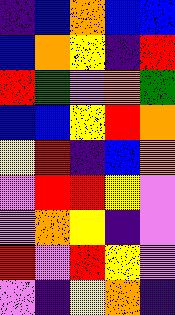[["indigo", "blue", "orange", "blue", "blue"], ["blue", "orange", "yellow", "indigo", "red"], ["red", "green", "violet", "orange", "green"], ["blue", "blue", "yellow", "red", "orange"], ["yellow", "red", "indigo", "blue", "orange"], ["violet", "red", "red", "yellow", "violet"], ["violet", "orange", "yellow", "indigo", "violet"], ["red", "violet", "red", "yellow", "violet"], ["violet", "indigo", "yellow", "orange", "indigo"]]